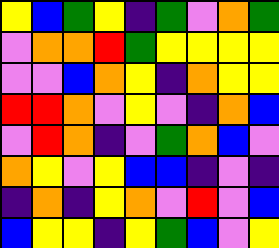[["yellow", "blue", "green", "yellow", "indigo", "green", "violet", "orange", "green"], ["violet", "orange", "orange", "red", "green", "yellow", "yellow", "yellow", "yellow"], ["violet", "violet", "blue", "orange", "yellow", "indigo", "orange", "yellow", "yellow"], ["red", "red", "orange", "violet", "yellow", "violet", "indigo", "orange", "blue"], ["violet", "red", "orange", "indigo", "violet", "green", "orange", "blue", "violet"], ["orange", "yellow", "violet", "yellow", "blue", "blue", "indigo", "violet", "indigo"], ["indigo", "orange", "indigo", "yellow", "orange", "violet", "red", "violet", "blue"], ["blue", "yellow", "yellow", "indigo", "yellow", "green", "blue", "violet", "yellow"]]